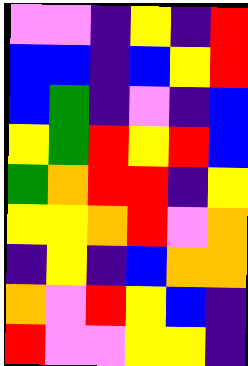[["violet", "violet", "indigo", "yellow", "indigo", "red"], ["blue", "blue", "indigo", "blue", "yellow", "red"], ["blue", "green", "indigo", "violet", "indigo", "blue"], ["yellow", "green", "red", "yellow", "red", "blue"], ["green", "orange", "red", "red", "indigo", "yellow"], ["yellow", "yellow", "orange", "red", "violet", "orange"], ["indigo", "yellow", "indigo", "blue", "orange", "orange"], ["orange", "violet", "red", "yellow", "blue", "indigo"], ["red", "violet", "violet", "yellow", "yellow", "indigo"]]